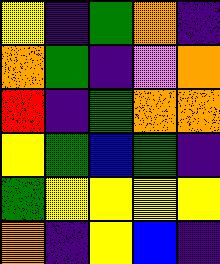[["yellow", "indigo", "green", "orange", "indigo"], ["orange", "green", "indigo", "violet", "orange"], ["red", "indigo", "green", "orange", "orange"], ["yellow", "green", "blue", "green", "indigo"], ["green", "yellow", "yellow", "yellow", "yellow"], ["orange", "indigo", "yellow", "blue", "indigo"]]